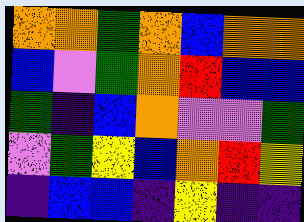[["orange", "orange", "green", "orange", "blue", "orange", "orange"], ["blue", "violet", "green", "orange", "red", "blue", "blue"], ["green", "indigo", "blue", "orange", "violet", "violet", "green"], ["violet", "green", "yellow", "blue", "orange", "red", "yellow"], ["indigo", "blue", "blue", "indigo", "yellow", "indigo", "indigo"]]